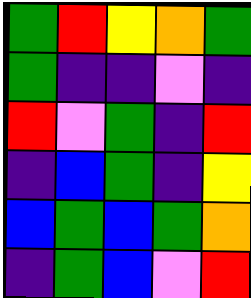[["green", "red", "yellow", "orange", "green"], ["green", "indigo", "indigo", "violet", "indigo"], ["red", "violet", "green", "indigo", "red"], ["indigo", "blue", "green", "indigo", "yellow"], ["blue", "green", "blue", "green", "orange"], ["indigo", "green", "blue", "violet", "red"]]